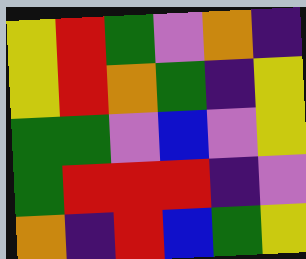[["yellow", "red", "green", "violet", "orange", "indigo"], ["yellow", "red", "orange", "green", "indigo", "yellow"], ["green", "green", "violet", "blue", "violet", "yellow"], ["green", "red", "red", "red", "indigo", "violet"], ["orange", "indigo", "red", "blue", "green", "yellow"]]